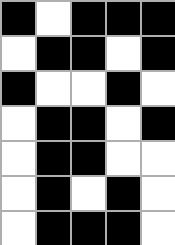[["black", "white", "black", "black", "black"], ["white", "black", "black", "white", "black"], ["black", "white", "white", "black", "white"], ["white", "black", "black", "white", "black"], ["white", "black", "black", "white", "white"], ["white", "black", "white", "black", "white"], ["white", "black", "black", "black", "white"]]